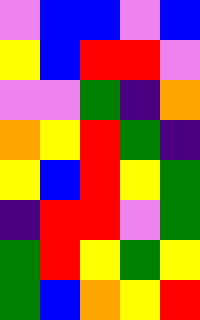[["violet", "blue", "blue", "violet", "blue"], ["yellow", "blue", "red", "red", "violet"], ["violet", "violet", "green", "indigo", "orange"], ["orange", "yellow", "red", "green", "indigo"], ["yellow", "blue", "red", "yellow", "green"], ["indigo", "red", "red", "violet", "green"], ["green", "red", "yellow", "green", "yellow"], ["green", "blue", "orange", "yellow", "red"]]